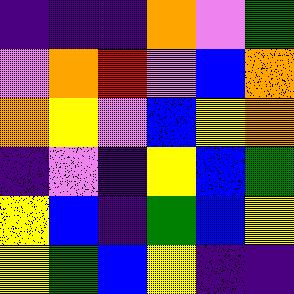[["indigo", "indigo", "indigo", "orange", "violet", "green"], ["violet", "orange", "red", "violet", "blue", "orange"], ["orange", "yellow", "violet", "blue", "yellow", "orange"], ["indigo", "violet", "indigo", "yellow", "blue", "green"], ["yellow", "blue", "indigo", "green", "blue", "yellow"], ["yellow", "green", "blue", "yellow", "indigo", "indigo"]]